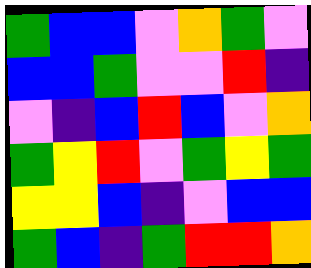[["green", "blue", "blue", "violet", "orange", "green", "violet"], ["blue", "blue", "green", "violet", "violet", "red", "indigo"], ["violet", "indigo", "blue", "red", "blue", "violet", "orange"], ["green", "yellow", "red", "violet", "green", "yellow", "green"], ["yellow", "yellow", "blue", "indigo", "violet", "blue", "blue"], ["green", "blue", "indigo", "green", "red", "red", "orange"]]